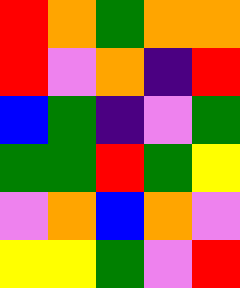[["red", "orange", "green", "orange", "orange"], ["red", "violet", "orange", "indigo", "red"], ["blue", "green", "indigo", "violet", "green"], ["green", "green", "red", "green", "yellow"], ["violet", "orange", "blue", "orange", "violet"], ["yellow", "yellow", "green", "violet", "red"]]